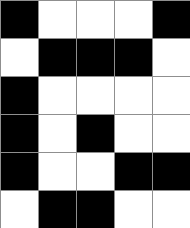[["black", "white", "white", "white", "black"], ["white", "black", "black", "black", "white"], ["black", "white", "white", "white", "white"], ["black", "white", "black", "white", "white"], ["black", "white", "white", "black", "black"], ["white", "black", "black", "white", "white"]]